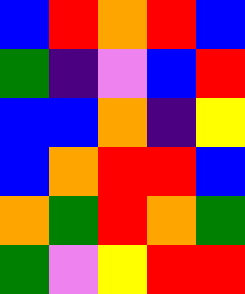[["blue", "red", "orange", "red", "blue"], ["green", "indigo", "violet", "blue", "red"], ["blue", "blue", "orange", "indigo", "yellow"], ["blue", "orange", "red", "red", "blue"], ["orange", "green", "red", "orange", "green"], ["green", "violet", "yellow", "red", "red"]]